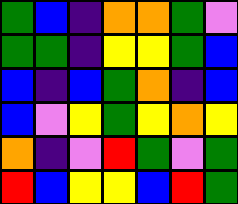[["green", "blue", "indigo", "orange", "orange", "green", "violet"], ["green", "green", "indigo", "yellow", "yellow", "green", "blue"], ["blue", "indigo", "blue", "green", "orange", "indigo", "blue"], ["blue", "violet", "yellow", "green", "yellow", "orange", "yellow"], ["orange", "indigo", "violet", "red", "green", "violet", "green"], ["red", "blue", "yellow", "yellow", "blue", "red", "green"]]